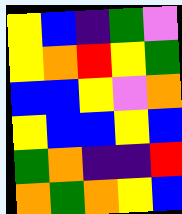[["yellow", "blue", "indigo", "green", "violet"], ["yellow", "orange", "red", "yellow", "green"], ["blue", "blue", "yellow", "violet", "orange"], ["yellow", "blue", "blue", "yellow", "blue"], ["green", "orange", "indigo", "indigo", "red"], ["orange", "green", "orange", "yellow", "blue"]]